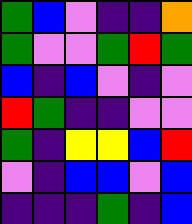[["green", "blue", "violet", "indigo", "indigo", "orange"], ["green", "violet", "violet", "green", "red", "green"], ["blue", "indigo", "blue", "violet", "indigo", "violet"], ["red", "green", "indigo", "indigo", "violet", "violet"], ["green", "indigo", "yellow", "yellow", "blue", "red"], ["violet", "indigo", "blue", "blue", "violet", "blue"], ["indigo", "indigo", "indigo", "green", "indigo", "blue"]]